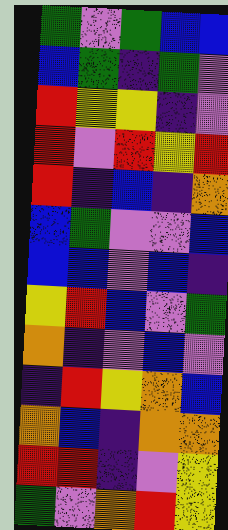[["green", "violet", "green", "blue", "blue"], ["blue", "green", "indigo", "green", "violet"], ["red", "yellow", "yellow", "indigo", "violet"], ["red", "violet", "red", "yellow", "red"], ["red", "indigo", "blue", "indigo", "orange"], ["blue", "green", "violet", "violet", "blue"], ["blue", "blue", "violet", "blue", "indigo"], ["yellow", "red", "blue", "violet", "green"], ["orange", "indigo", "violet", "blue", "violet"], ["indigo", "red", "yellow", "orange", "blue"], ["orange", "blue", "indigo", "orange", "orange"], ["red", "red", "indigo", "violet", "yellow"], ["green", "violet", "orange", "red", "yellow"]]